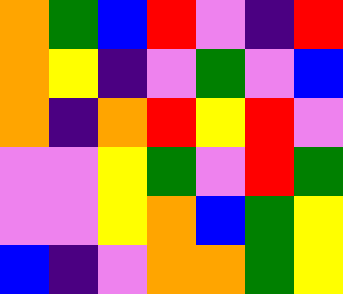[["orange", "green", "blue", "red", "violet", "indigo", "red"], ["orange", "yellow", "indigo", "violet", "green", "violet", "blue"], ["orange", "indigo", "orange", "red", "yellow", "red", "violet"], ["violet", "violet", "yellow", "green", "violet", "red", "green"], ["violet", "violet", "yellow", "orange", "blue", "green", "yellow"], ["blue", "indigo", "violet", "orange", "orange", "green", "yellow"]]